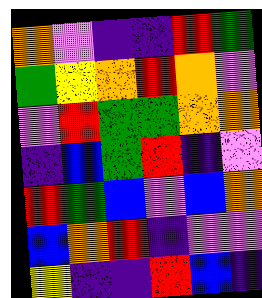[["orange", "violet", "indigo", "indigo", "red", "green"], ["green", "yellow", "orange", "red", "orange", "violet"], ["violet", "red", "green", "green", "orange", "orange"], ["indigo", "blue", "green", "red", "indigo", "violet"], ["red", "green", "blue", "violet", "blue", "orange"], ["blue", "orange", "red", "indigo", "violet", "violet"], ["yellow", "indigo", "indigo", "red", "blue", "indigo"]]